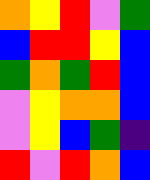[["orange", "yellow", "red", "violet", "green"], ["blue", "red", "red", "yellow", "blue"], ["green", "orange", "green", "red", "blue"], ["violet", "yellow", "orange", "orange", "blue"], ["violet", "yellow", "blue", "green", "indigo"], ["red", "violet", "red", "orange", "blue"]]